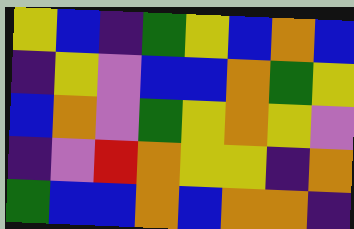[["yellow", "blue", "indigo", "green", "yellow", "blue", "orange", "blue"], ["indigo", "yellow", "violet", "blue", "blue", "orange", "green", "yellow"], ["blue", "orange", "violet", "green", "yellow", "orange", "yellow", "violet"], ["indigo", "violet", "red", "orange", "yellow", "yellow", "indigo", "orange"], ["green", "blue", "blue", "orange", "blue", "orange", "orange", "indigo"]]